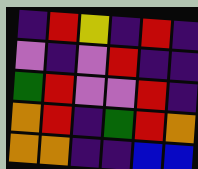[["indigo", "red", "yellow", "indigo", "red", "indigo"], ["violet", "indigo", "violet", "red", "indigo", "indigo"], ["green", "red", "violet", "violet", "red", "indigo"], ["orange", "red", "indigo", "green", "red", "orange"], ["orange", "orange", "indigo", "indigo", "blue", "blue"]]